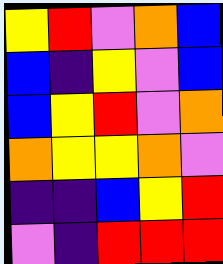[["yellow", "red", "violet", "orange", "blue"], ["blue", "indigo", "yellow", "violet", "blue"], ["blue", "yellow", "red", "violet", "orange"], ["orange", "yellow", "yellow", "orange", "violet"], ["indigo", "indigo", "blue", "yellow", "red"], ["violet", "indigo", "red", "red", "red"]]